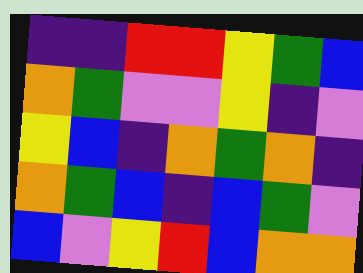[["indigo", "indigo", "red", "red", "yellow", "green", "blue"], ["orange", "green", "violet", "violet", "yellow", "indigo", "violet"], ["yellow", "blue", "indigo", "orange", "green", "orange", "indigo"], ["orange", "green", "blue", "indigo", "blue", "green", "violet"], ["blue", "violet", "yellow", "red", "blue", "orange", "orange"]]